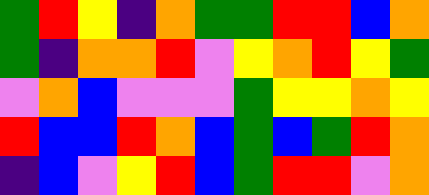[["green", "red", "yellow", "indigo", "orange", "green", "green", "red", "red", "blue", "orange"], ["green", "indigo", "orange", "orange", "red", "violet", "yellow", "orange", "red", "yellow", "green"], ["violet", "orange", "blue", "violet", "violet", "violet", "green", "yellow", "yellow", "orange", "yellow"], ["red", "blue", "blue", "red", "orange", "blue", "green", "blue", "green", "red", "orange"], ["indigo", "blue", "violet", "yellow", "red", "blue", "green", "red", "red", "violet", "orange"]]